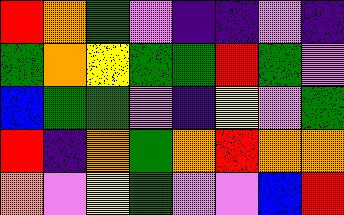[["red", "orange", "green", "violet", "indigo", "indigo", "violet", "indigo"], ["green", "orange", "yellow", "green", "green", "red", "green", "violet"], ["blue", "green", "green", "violet", "indigo", "yellow", "violet", "green"], ["red", "indigo", "orange", "green", "orange", "red", "orange", "orange"], ["orange", "violet", "yellow", "green", "violet", "violet", "blue", "red"]]